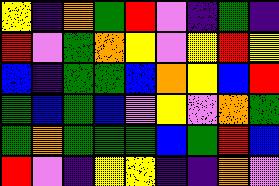[["yellow", "indigo", "orange", "green", "red", "violet", "indigo", "green", "indigo"], ["red", "violet", "green", "orange", "yellow", "violet", "yellow", "red", "yellow"], ["blue", "indigo", "green", "green", "blue", "orange", "yellow", "blue", "red"], ["green", "blue", "green", "blue", "violet", "yellow", "violet", "orange", "green"], ["green", "orange", "green", "green", "green", "blue", "green", "red", "blue"], ["red", "violet", "indigo", "yellow", "yellow", "indigo", "indigo", "orange", "violet"]]